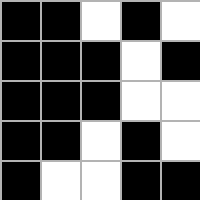[["black", "black", "white", "black", "white"], ["black", "black", "black", "white", "black"], ["black", "black", "black", "white", "white"], ["black", "black", "white", "black", "white"], ["black", "white", "white", "black", "black"]]